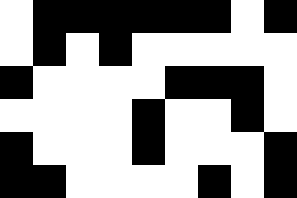[["white", "black", "black", "black", "black", "black", "black", "white", "black"], ["white", "black", "white", "black", "white", "white", "white", "white", "white"], ["black", "white", "white", "white", "white", "black", "black", "black", "white"], ["white", "white", "white", "white", "black", "white", "white", "black", "white"], ["black", "white", "white", "white", "black", "white", "white", "white", "black"], ["black", "black", "white", "white", "white", "white", "black", "white", "black"]]